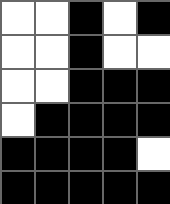[["white", "white", "black", "white", "black"], ["white", "white", "black", "white", "white"], ["white", "white", "black", "black", "black"], ["white", "black", "black", "black", "black"], ["black", "black", "black", "black", "white"], ["black", "black", "black", "black", "black"]]